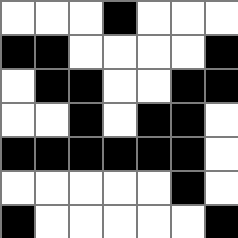[["white", "white", "white", "black", "white", "white", "white"], ["black", "black", "white", "white", "white", "white", "black"], ["white", "black", "black", "white", "white", "black", "black"], ["white", "white", "black", "white", "black", "black", "white"], ["black", "black", "black", "black", "black", "black", "white"], ["white", "white", "white", "white", "white", "black", "white"], ["black", "white", "white", "white", "white", "white", "black"]]